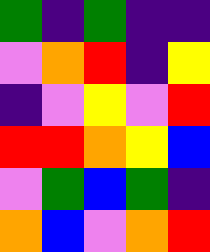[["green", "indigo", "green", "indigo", "indigo"], ["violet", "orange", "red", "indigo", "yellow"], ["indigo", "violet", "yellow", "violet", "red"], ["red", "red", "orange", "yellow", "blue"], ["violet", "green", "blue", "green", "indigo"], ["orange", "blue", "violet", "orange", "red"]]